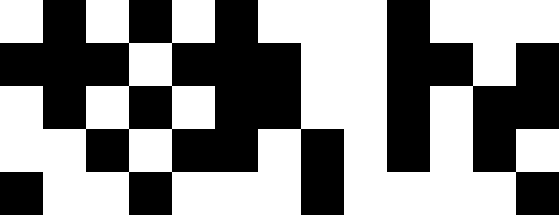[["white", "black", "white", "black", "white", "black", "white", "white", "white", "black", "white", "white", "white"], ["black", "black", "black", "white", "black", "black", "black", "white", "white", "black", "black", "white", "black"], ["white", "black", "white", "black", "white", "black", "black", "white", "white", "black", "white", "black", "black"], ["white", "white", "black", "white", "black", "black", "white", "black", "white", "black", "white", "black", "white"], ["black", "white", "white", "black", "white", "white", "white", "black", "white", "white", "white", "white", "black"]]